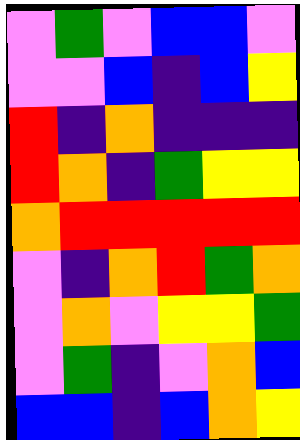[["violet", "green", "violet", "blue", "blue", "violet"], ["violet", "violet", "blue", "indigo", "blue", "yellow"], ["red", "indigo", "orange", "indigo", "indigo", "indigo"], ["red", "orange", "indigo", "green", "yellow", "yellow"], ["orange", "red", "red", "red", "red", "red"], ["violet", "indigo", "orange", "red", "green", "orange"], ["violet", "orange", "violet", "yellow", "yellow", "green"], ["violet", "green", "indigo", "violet", "orange", "blue"], ["blue", "blue", "indigo", "blue", "orange", "yellow"]]